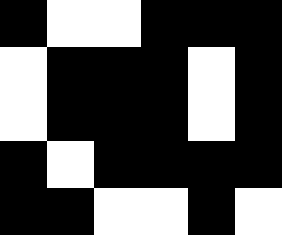[["black", "white", "white", "black", "black", "black"], ["white", "black", "black", "black", "white", "black"], ["white", "black", "black", "black", "white", "black"], ["black", "white", "black", "black", "black", "black"], ["black", "black", "white", "white", "black", "white"]]